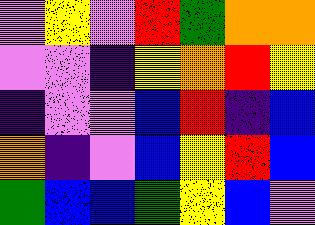[["violet", "yellow", "violet", "red", "green", "orange", "orange"], ["violet", "violet", "indigo", "yellow", "orange", "red", "yellow"], ["indigo", "violet", "violet", "blue", "red", "indigo", "blue"], ["orange", "indigo", "violet", "blue", "yellow", "red", "blue"], ["green", "blue", "blue", "green", "yellow", "blue", "violet"]]